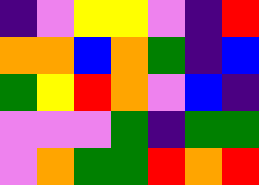[["indigo", "violet", "yellow", "yellow", "violet", "indigo", "red"], ["orange", "orange", "blue", "orange", "green", "indigo", "blue"], ["green", "yellow", "red", "orange", "violet", "blue", "indigo"], ["violet", "violet", "violet", "green", "indigo", "green", "green"], ["violet", "orange", "green", "green", "red", "orange", "red"]]